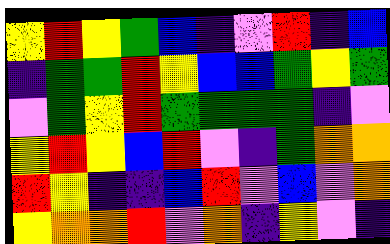[["yellow", "red", "yellow", "green", "blue", "indigo", "violet", "red", "indigo", "blue"], ["indigo", "green", "green", "red", "yellow", "blue", "blue", "green", "yellow", "green"], ["violet", "green", "yellow", "red", "green", "green", "green", "green", "indigo", "violet"], ["yellow", "red", "yellow", "blue", "red", "violet", "indigo", "green", "orange", "orange"], ["red", "yellow", "indigo", "indigo", "blue", "red", "violet", "blue", "violet", "orange"], ["yellow", "orange", "orange", "red", "violet", "orange", "indigo", "yellow", "violet", "indigo"]]